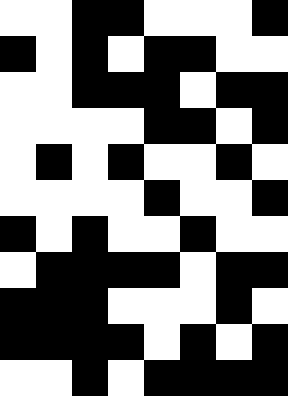[["white", "white", "black", "black", "white", "white", "white", "black"], ["black", "white", "black", "white", "black", "black", "white", "white"], ["white", "white", "black", "black", "black", "white", "black", "black"], ["white", "white", "white", "white", "black", "black", "white", "black"], ["white", "black", "white", "black", "white", "white", "black", "white"], ["white", "white", "white", "white", "black", "white", "white", "black"], ["black", "white", "black", "white", "white", "black", "white", "white"], ["white", "black", "black", "black", "black", "white", "black", "black"], ["black", "black", "black", "white", "white", "white", "black", "white"], ["black", "black", "black", "black", "white", "black", "white", "black"], ["white", "white", "black", "white", "black", "black", "black", "black"]]